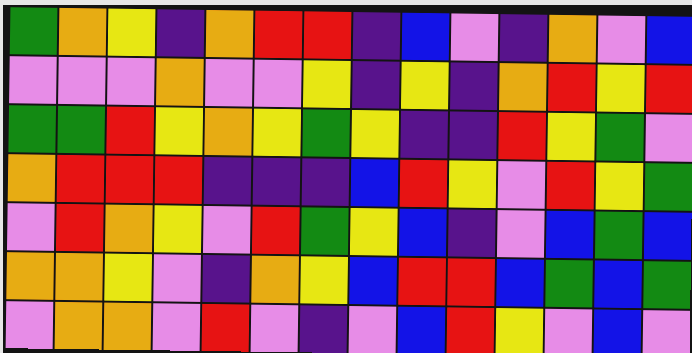[["green", "orange", "yellow", "indigo", "orange", "red", "red", "indigo", "blue", "violet", "indigo", "orange", "violet", "blue"], ["violet", "violet", "violet", "orange", "violet", "violet", "yellow", "indigo", "yellow", "indigo", "orange", "red", "yellow", "red"], ["green", "green", "red", "yellow", "orange", "yellow", "green", "yellow", "indigo", "indigo", "red", "yellow", "green", "violet"], ["orange", "red", "red", "red", "indigo", "indigo", "indigo", "blue", "red", "yellow", "violet", "red", "yellow", "green"], ["violet", "red", "orange", "yellow", "violet", "red", "green", "yellow", "blue", "indigo", "violet", "blue", "green", "blue"], ["orange", "orange", "yellow", "violet", "indigo", "orange", "yellow", "blue", "red", "red", "blue", "green", "blue", "green"], ["violet", "orange", "orange", "violet", "red", "violet", "indigo", "violet", "blue", "red", "yellow", "violet", "blue", "violet"]]